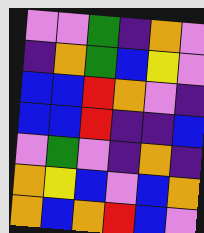[["violet", "violet", "green", "indigo", "orange", "violet"], ["indigo", "orange", "green", "blue", "yellow", "violet"], ["blue", "blue", "red", "orange", "violet", "indigo"], ["blue", "blue", "red", "indigo", "indigo", "blue"], ["violet", "green", "violet", "indigo", "orange", "indigo"], ["orange", "yellow", "blue", "violet", "blue", "orange"], ["orange", "blue", "orange", "red", "blue", "violet"]]